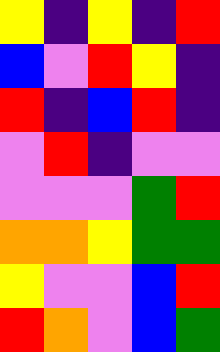[["yellow", "indigo", "yellow", "indigo", "red"], ["blue", "violet", "red", "yellow", "indigo"], ["red", "indigo", "blue", "red", "indigo"], ["violet", "red", "indigo", "violet", "violet"], ["violet", "violet", "violet", "green", "red"], ["orange", "orange", "yellow", "green", "green"], ["yellow", "violet", "violet", "blue", "red"], ["red", "orange", "violet", "blue", "green"]]